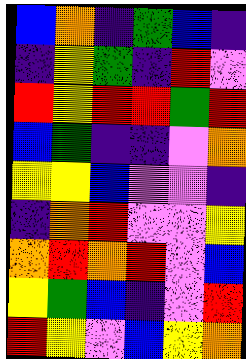[["blue", "orange", "indigo", "green", "blue", "indigo"], ["indigo", "yellow", "green", "indigo", "red", "violet"], ["red", "yellow", "red", "red", "green", "red"], ["blue", "green", "indigo", "indigo", "violet", "orange"], ["yellow", "yellow", "blue", "violet", "violet", "indigo"], ["indigo", "orange", "red", "violet", "violet", "yellow"], ["orange", "red", "orange", "red", "violet", "blue"], ["yellow", "green", "blue", "indigo", "violet", "red"], ["red", "yellow", "violet", "blue", "yellow", "orange"]]